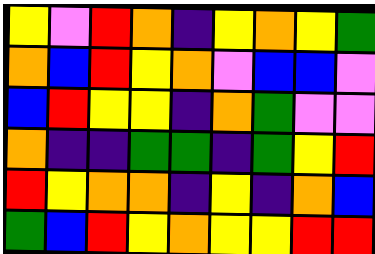[["yellow", "violet", "red", "orange", "indigo", "yellow", "orange", "yellow", "green"], ["orange", "blue", "red", "yellow", "orange", "violet", "blue", "blue", "violet"], ["blue", "red", "yellow", "yellow", "indigo", "orange", "green", "violet", "violet"], ["orange", "indigo", "indigo", "green", "green", "indigo", "green", "yellow", "red"], ["red", "yellow", "orange", "orange", "indigo", "yellow", "indigo", "orange", "blue"], ["green", "blue", "red", "yellow", "orange", "yellow", "yellow", "red", "red"]]